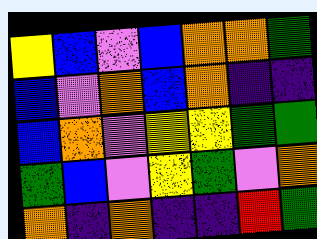[["yellow", "blue", "violet", "blue", "orange", "orange", "green"], ["blue", "violet", "orange", "blue", "orange", "indigo", "indigo"], ["blue", "orange", "violet", "yellow", "yellow", "green", "green"], ["green", "blue", "violet", "yellow", "green", "violet", "orange"], ["orange", "indigo", "orange", "indigo", "indigo", "red", "green"]]